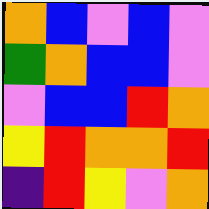[["orange", "blue", "violet", "blue", "violet"], ["green", "orange", "blue", "blue", "violet"], ["violet", "blue", "blue", "red", "orange"], ["yellow", "red", "orange", "orange", "red"], ["indigo", "red", "yellow", "violet", "orange"]]